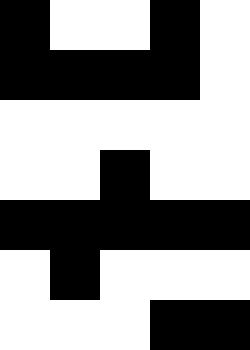[["black", "white", "white", "black", "white"], ["black", "black", "black", "black", "white"], ["white", "white", "white", "white", "white"], ["white", "white", "black", "white", "white"], ["black", "black", "black", "black", "black"], ["white", "black", "white", "white", "white"], ["white", "white", "white", "black", "black"]]